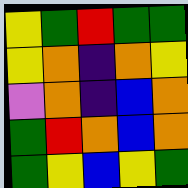[["yellow", "green", "red", "green", "green"], ["yellow", "orange", "indigo", "orange", "yellow"], ["violet", "orange", "indigo", "blue", "orange"], ["green", "red", "orange", "blue", "orange"], ["green", "yellow", "blue", "yellow", "green"]]